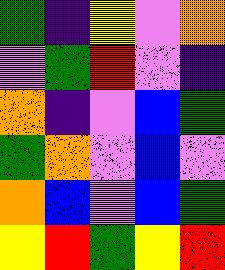[["green", "indigo", "yellow", "violet", "orange"], ["violet", "green", "red", "violet", "indigo"], ["orange", "indigo", "violet", "blue", "green"], ["green", "orange", "violet", "blue", "violet"], ["orange", "blue", "violet", "blue", "green"], ["yellow", "red", "green", "yellow", "red"]]